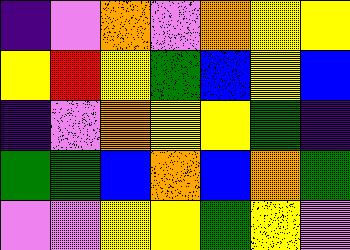[["indigo", "violet", "orange", "violet", "orange", "yellow", "yellow"], ["yellow", "red", "yellow", "green", "blue", "yellow", "blue"], ["indigo", "violet", "orange", "yellow", "yellow", "green", "indigo"], ["green", "green", "blue", "orange", "blue", "orange", "green"], ["violet", "violet", "yellow", "yellow", "green", "yellow", "violet"]]